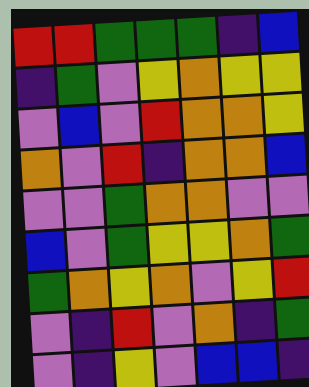[["red", "red", "green", "green", "green", "indigo", "blue"], ["indigo", "green", "violet", "yellow", "orange", "yellow", "yellow"], ["violet", "blue", "violet", "red", "orange", "orange", "yellow"], ["orange", "violet", "red", "indigo", "orange", "orange", "blue"], ["violet", "violet", "green", "orange", "orange", "violet", "violet"], ["blue", "violet", "green", "yellow", "yellow", "orange", "green"], ["green", "orange", "yellow", "orange", "violet", "yellow", "red"], ["violet", "indigo", "red", "violet", "orange", "indigo", "green"], ["violet", "indigo", "yellow", "violet", "blue", "blue", "indigo"]]